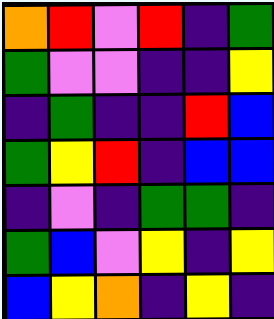[["orange", "red", "violet", "red", "indigo", "green"], ["green", "violet", "violet", "indigo", "indigo", "yellow"], ["indigo", "green", "indigo", "indigo", "red", "blue"], ["green", "yellow", "red", "indigo", "blue", "blue"], ["indigo", "violet", "indigo", "green", "green", "indigo"], ["green", "blue", "violet", "yellow", "indigo", "yellow"], ["blue", "yellow", "orange", "indigo", "yellow", "indigo"]]